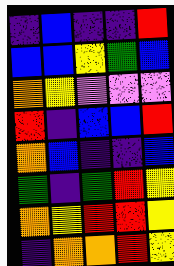[["indigo", "blue", "indigo", "indigo", "red"], ["blue", "blue", "yellow", "green", "blue"], ["orange", "yellow", "violet", "violet", "violet"], ["red", "indigo", "blue", "blue", "red"], ["orange", "blue", "indigo", "indigo", "blue"], ["green", "indigo", "green", "red", "yellow"], ["orange", "yellow", "red", "red", "yellow"], ["indigo", "orange", "orange", "red", "yellow"]]